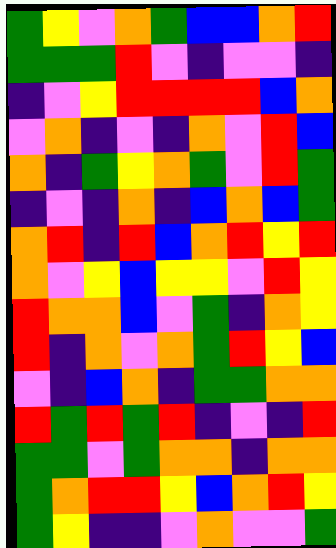[["green", "yellow", "violet", "orange", "green", "blue", "blue", "orange", "red"], ["green", "green", "green", "red", "violet", "indigo", "violet", "violet", "indigo"], ["indigo", "violet", "yellow", "red", "red", "red", "red", "blue", "orange"], ["violet", "orange", "indigo", "violet", "indigo", "orange", "violet", "red", "blue"], ["orange", "indigo", "green", "yellow", "orange", "green", "violet", "red", "green"], ["indigo", "violet", "indigo", "orange", "indigo", "blue", "orange", "blue", "green"], ["orange", "red", "indigo", "red", "blue", "orange", "red", "yellow", "red"], ["orange", "violet", "yellow", "blue", "yellow", "yellow", "violet", "red", "yellow"], ["red", "orange", "orange", "blue", "violet", "green", "indigo", "orange", "yellow"], ["red", "indigo", "orange", "violet", "orange", "green", "red", "yellow", "blue"], ["violet", "indigo", "blue", "orange", "indigo", "green", "green", "orange", "orange"], ["red", "green", "red", "green", "red", "indigo", "violet", "indigo", "red"], ["green", "green", "violet", "green", "orange", "orange", "indigo", "orange", "orange"], ["green", "orange", "red", "red", "yellow", "blue", "orange", "red", "yellow"], ["green", "yellow", "indigo", "indigo", "violet", "orange", "violet", "violet", "green"]]